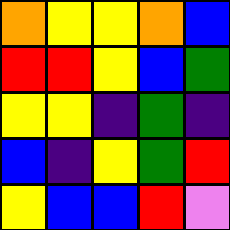[["orange", "yellow", "yellow", "orange", "blue"], ["red", "red", "yellow", "blue", "green"], ["yellow", "yellow", "indigo", "green", "indigo"], ["blue", "indigo", "yellow", "green", "red"], ["yellow", "blue", "blue", "red", "violet"]]